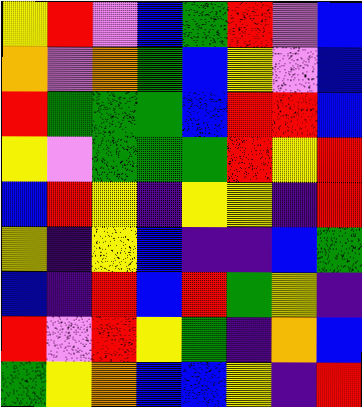[["yellow", "red", "violet", "blue", "green", "red", "violet", "blue"], ["orange", "violet", "orange", "green", "blue", "yellow", "violet", "blue"], ["red", "green", "green", "green", "blue", "red", "red", "blue"], ["yellow", "violet", "green", "green", "green", "red", "yellow", "red"], ["blue", "red", "yellow", "indigo", "yellow", "yellow", "indigo", "red"], ["yellow", "indigo", "yellow", "blue", "indigo", "indigo", "blue", "green"], ["blue", "indigo", "red", "blue", "red", "green", "yellow", "indigo"], ["red", "violet", "red", "yellow", "green", "indigo", "orange", "blue"], ["green", "yellow", "orange", "blue", "blue", "yellow", "indigo", "red"]]